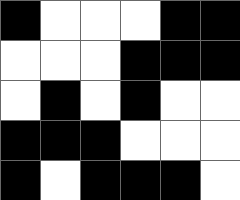[["black", "white", "white", "white", "black", "black"], ["white", "white", "white", "black", "black", "black"], ["white", "black", "white", "black", "white", "white"], ["black", "black", "black", "white", "white", "white"], ["black", "white", "black", "black", "black", "white"]]